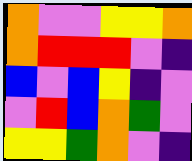[["orange", "violet", "violet", "yellow", "yellow", "orange"], ["orange", "red", "red", "red", "violet", "indigo"], ["blue", "violet", "blue", "yellow", "indigo", "violet"], ["violet", "red", "blue", "orange", "green", "violet"], ["yellow", "yellow", "green", "orange", "violet", "indigo"]]